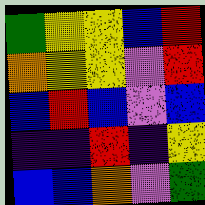[["green", "yellow", "yellow", "blue", "red"], ["orange", "yellow", "yellow", "violet", "red"], ["blue", "red", "blue", "violet", "blue"], ["indigo", "indigo", "red", "indigo", "yellow"], ["blue", "blue", "orange", "violet", "green"]]